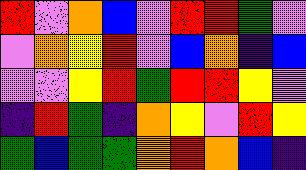[["red", "violet", "orange", "blue", "violet", "red", "red", "green", "violet"], ["violet", "orange", "yellow", "red", "violet", "blue", "orange", "indigo", "blue"], ["violet", "violet", "yellow", "red", "green", "red", "red", "yellow", "violet"], ["indigo", "red", "green", "indigo", "orange", "yellow", "violet", "red", "yellow"], ["green", "blue", "green", "green", "orange", "red", "orange", "blue", "indigo"]]